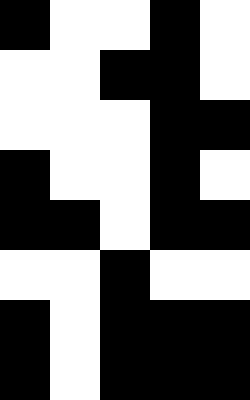[["black", "white", "white", "black", "white"], ["white", "white", "black", "black", "white"], ["white", "white", "white", "black", "black"], ["black", "white", "white", "black", "white"], ["black", "black", "white", "black", "black"], ["white", "white", "black", "white", "white"], ["black", "white", "black", "black", "black"], ["black", "white", "black", "black", "black"]]